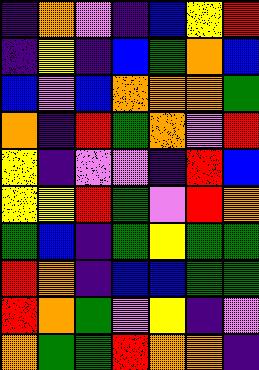[["indigo", "orange", "violet", "indigo", "blue", "yellow", "red"], ["indigo", "yellow", "indigo", "blue", "green", "orange", "blue"], ["blue", "violet", "blue", "orange", "orange", "orange", "green"], ["orange", "indigo", "red", "green", "orange", "violet", "red"], ["yellow", "indigo", "violet", "violet", "indigo", "red", "blue"], ["yellow", "yellow", "red", "green", "violet", "red", "orange"], ["green", "blue", "indigo", "green", "yellow", "green", "green"], ["red", "orange", "indigo", "blue", "blue", "green", "green"], ["red", "orange", "green", "violet", "yellow", "indigo", "violet"], ["orange", "green", "green", "red", "orange", "orange", "indigo"]]